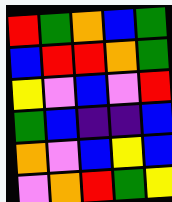[["red", "green", "orange", "blue", "green"], ["blue", "red", "red", "orange", "green"], ["yellow", "violet", "blue", "violet", "red"], ["green", "blue", "indigo", "indigo", "blue"], ["orange", "violet", "blue", "yellow", "blue"], ["violet", "orange", "red", "green", "yellow"]]